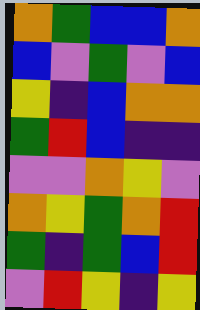[["orange", "green", "blue", "blue", "orange"], ["blue", "violet", "green", "violet", "blue"], ["yellow", "indigo", "blue", "orange", "orange"], ["green", "red", "blue", "indigo", "indigo"], ["violet", "violet", "orange", "yellow", "violet"], ["orange", "yellow", "green", "orange", "red"], ["green", "indigo", "green", "blue", "red"], ["violet", "red", "yellow", "indigo", "yellow"]]